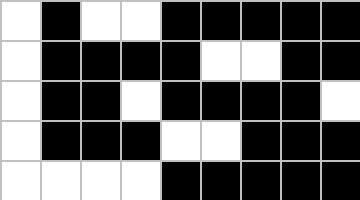[["white", "black", "white", "white", "black", "black", "black", "black", "black"], ["white", "black", "black", "black", "black", "white", "white", "black", "black"], ["white", "black", "black", "white", "black", "black", "black", "black", "white"], ["white", "black", "black", "black", "white", "white", "black", "black", "black"], ["white", "white", "white", "white", "black", "black", "black", "black", "black"]]